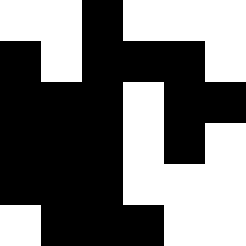[["white", "white", "black", "white", "white", "white"], ["black", "white", "black", "black", "black", "white"], ["black", "black", "black", "white", "black", "black"], ["black", "black", "black", "white", "black", "white"], ["black", "black", "black", "white", "white", "white"], ["white", "black", "black", "black", "white", "white"]]